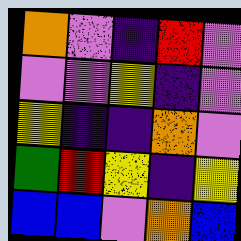[["orange", "violet", "indigo", "red", "violet"], ["violet", "violet", "yellow", "indigo", "violet"], ["yellow", "indigo", "indigo", "orange", "violet"], ["green", "red", "yellow", "indigo", "yellow"], ["blue", "blue", "violet", "orange", "blue"]]